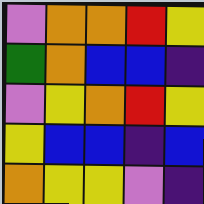[["violet", "orange", "orange", "red", "yellow"], ["green", "orange", "blue", "blue", "indigo"], ["violet", "yellow", "orange", "red", "yellow"], ["yellow", "blue", "blue", "indigo", "blue"], ["orange", "yellow", "yellow", "violet", "indigo"]]